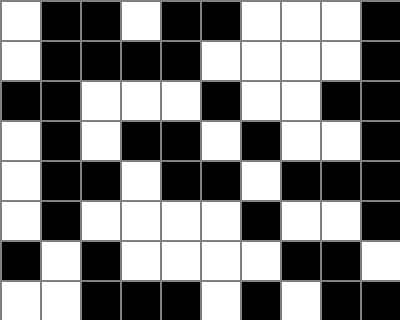[["white", "black", "black", "white", "black", "black", "white", "white", "white", "black"], ["white", "black", "black", "black", "black", "white", "white", "white", "white", "black"], ["black", "black", "white", "white", "white", "black", "white", "white", "black", "black"], ["white", "black", "white", "black", "black", "white", "black", "white", "white", "black"], ["white", "black", "black", "white", "black", "black", "white", "black", "black", "black"], ["white", "black", "white", "white", "white", "white", "black", "white", "white", "black"], ["black", "white", "black", "white", "white", "white", "white", "black", "black", "white"], ["white", "white", "black", "black", "black", "white", "black", "white", "black", "black"]]